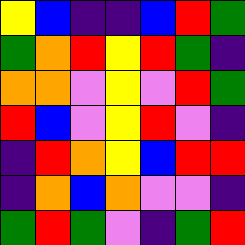[["yellow", "blue", "indigo", "indigo", "blue", "red", "green"], ["green", "orange", "red", "yellow", "red", "green", "indigo"], ["orange", "orange", "violet", "yellow", "violet", "red", "green"], ["red", "blue", "violet", "yellow", "red", "violet", "indigo"], ["indigo", "red", "orange", "yellow", "blue", "red", "red"], ["indigo", "orange", "blue", "orange", "violet", "violet", "indigo"], ["green", "red", "green", "violet", "indigo", "green", "red"]]